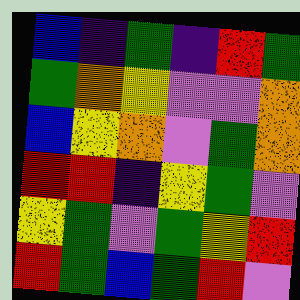[["blue", "indigo", "green", "indigo", "red", "green"], ["green", "orange", "yellow", "violet", "violet", "orange"], ["blue", "yellow", "orange", "violet", "green", "orange"], ["red", "red", "indigo", "yellow", "green", "violet"], ["yellow", "green", "violet", "green", "yellow", "red"], ["red", "green", "blue", "green", "red", "violet"]]